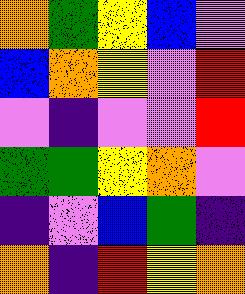[["orange", "green", "yellow", "blue", "violet"], ["blue", "orange", "yellow", "violet", "red"], ["violet", "indigo", "violet", "violet", "red"], ["green", "green", "yellow", "orange", "violet"], ["indigo", "violet", "blue", "green", "indigo"], ["orange", "indigo", "red", "yellow", "orange"]]